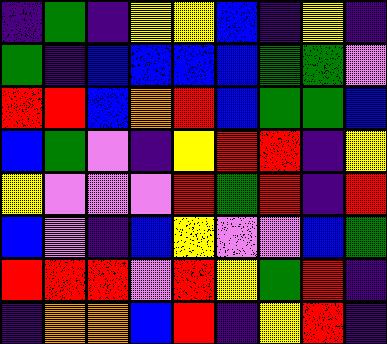[["indigo", "green", "indigo", "yellow", "yellow", "blue", "indigo", "yellow", "indigo"], ["green", "indigo", "blue", "blue", "blue", "blue", "green", "green", "violet"], ["red", "red", "blue", "orange", "red", "blue", "green", "green", "blue"], ["blue", "green", "violet", "indigo", "yellow", "red", "red", "indigo", "yellow"], ["yellow", "violet", "violet", "violet", "red", "green", "red", "indigo", "red"], ["blue", "violet", "indigo", "blue", "yellow", "violet", "violet", "blue", "green"], ["red", "red", "red", "violet", "red", "yellow", "green", "red", "indigo"], ["indigo", "orange", "orange", "blue", "red", "indigo", "yellow", "red", "indigo"]]